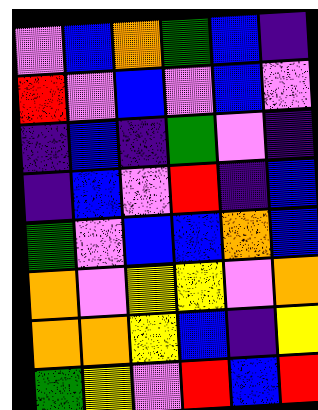[["violet", "blue", "orange", "green", "blue", "indigo"], ["red", "violet", "blue", "violet", "blue", "violet"], ["indigo", "blue", "indigo", "green", "violet", "indigo"], ["indigo", "blue", "violet", "red", "indigo", "blue"], ["green", "violet", "blue", "blue", "orange", "blue"], ["orange", "violet", "yellow", "yellow", "violet", "orange"], ["orange", "orange", "yellow", "blue", "indigo", "yellow"], ["green", "yellow", "violet", "red", "blue", "red"]]